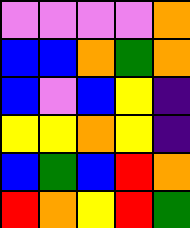[["violet", "violet", "violet", "violet", "orange"], ["blue", "blue", "orange", "green", "orange"], ["blue", "violet", "blue", "yellow", "indigo"], ["yellow", "yellow", "orange", "yellow", "indigo"], ["blue", "green", "blue", "red", "orange"], ["red", "orange", "yellow", "red", "green"]]